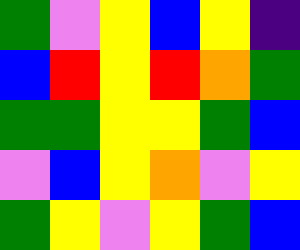[["green", "violet", "yellow", "blue", "yellow", "indigo"], ["blue", "red", "yellow", "red", "orange", "green"], ["green", "green", "yellow", "yellow", "green", "blue"], ["violet", "blue", "yellow", "orange", "violet", "yellow"], ["green", "yellow", "violet", "yellow", "green", "blue"]]